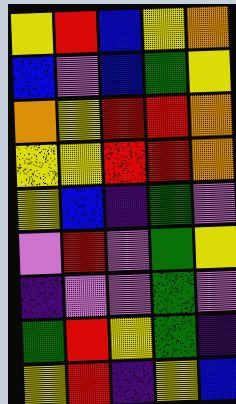[["yellow", "red", "blue", "yellow", "orange"], ["blue", "violet", "blue", "green", "yellow"], ["orange", "yellow", "red", "red", "orange"], ["yellow", "yellow", "red", "red", "orange"], ["yellow", "blue", "indigo", "green", "violet"], ["violet", "red", "violet", "green", "yellow"], ["indigo", "violet", "violet", "green", "violet"], ["green", "red", "yellow", "green", "indigo"], ["yellow", "red", "indigo", "yellow", "blue"]]